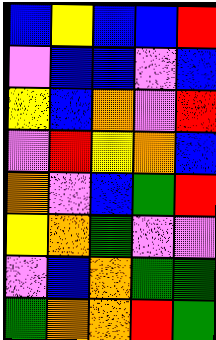[["blue", "yellow", "blue", "blue", "red"], ["violet", "blue", "blue", "violet", "blue"], ["yellow", "blue", "orange", "violet", "red"], ["violet", "red", "yellow", "orange", "blue"], ["orange", "violet", "blue", "green", "red"], ["yellow", "orange", "green", "violet", "violet"], ["violet", "blue", "orange", "green", "green"], ["green", "orange", "orange", "red", "green"]]